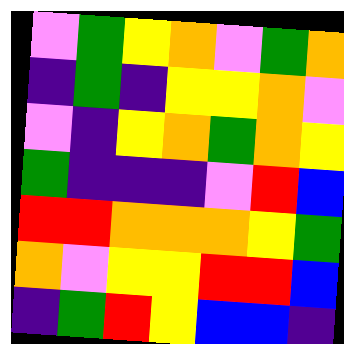[["violet", "green", "yellow", "orange", "violet", "green", "orange"], ["indigo", "green", "indigo", "yellow", "yellow", "orange", "violet"], ["violet", "indigo", "yellow", "orange", "green", "orange", "yellow"], ["green", "indigo", "indigo", "indigo", "violet", "red", "blue"], ["red", "red", "orange", "orange", "orange", "yellow", "green"], ["orange", "violet", "yellow", "yellow", "red", "red", "blue"], ["indigo", "green", "red", "yellow", "blue", "blue", "indigo"]]